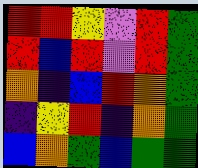[["red", "red", "yellow", "violet", "red", "green"], ["red", "blue", "red", "violet", "red", "green"], ["orange", "indigo", "blue", "red", "orange", "green"], ["indigo", "yellow", "red", "indigo", "orange", "green"], ["blue", "orange", "green", "blue", "green", "green"]]